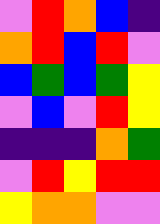[["violet", "red", "orange", "blue", "indigo"], ["orange", "red", "blue", "red", "violet"], ["blue", "green", "blue", "green", "yellow"], ["violet", "blue", "violet", "red", "yellow"], ["indigo", "indigo", "indigo", "orange", "green"], ["violet", "red", "yellow", "red", "red"], ["yellow", "orange", "orange", "violet", "violet"]]